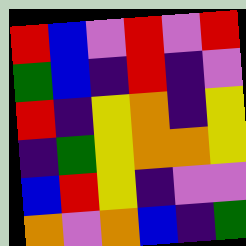[["red", "blue", "violet", "red", "violet", "red"], ["green", "blue", "indigo", "red", "indigo", "violet"], ["red", "indigo", "yellow", "orange", "indigo", "yellow"], ["indigo", "green", "yellow", "orange", "orange", "yellow"], ["blue", "red", "yellow", "indigo", "violet", "violet"], ["orange", "violet", "orange", "blue", "indigo", "green"]]